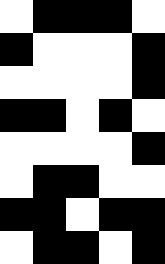[["white", "black", "black", "black", "white"], ["black", "white", "white", "white", "black"], ["white", "white", "white", "white", "black"], ["black", "black", "white", "black", "white"], ["white", "white", "white", "white", "black"], ["white", "black", "black", "white", "white"], ["black", "black", "white", "black", "black"], ["white", "black", "black", "white", "black"]]